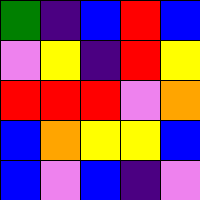[["green", "indigo", "blue", "red", "blue"], ["violet", "yellow", "indigo", "red", "yellow"], ["red", "red", "red", "violet", "orange"], ["blue", "orange", "yellow", "yellow", "blue"], ["blue", "violet", "blue", "indigo", "violet"]]